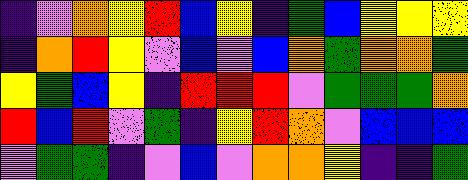[["indigo", "violet", "orange", "yellow", "red", "blue", "yellow", "indigo", "green", "blue", "yellow", "yellow", "yellow"], ["indigo", "orange", "red", "yellow", "violet", "blue", "violet", "blue", "orange", "green", "orange", "orange", "green"], ["yellow", "green", "blue", "yellow", "indigo", "red", "red", "red", "violet", "green", "green", "green", "orange"], ["red", "blue", "red", "violet", "green", "indigo", "yellow", "red", "orange", "violet", "blue", "blue", "blue"], ["violet", "green", "green", "indigo", "violet", "blue", "violet", "orange", "orange", "yellow", "indigo", "indigo", "green"]]